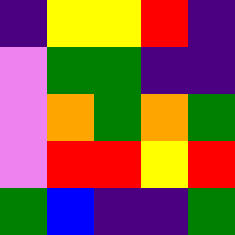[["indigo", "yellow", "yellow", "red", "indigo"], ["violet", "green", "green", "indigo", "indigo"], ["violet", "orange", "green", "orange", "green"], ["violet", "red", "red", "yellow", "red"], ["green", "blue", "indigo", "indigo", "green"]]